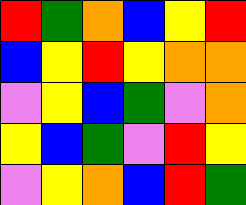[["red", "green", "orange", "blue", "yellow", "red"], ["blue", "yellow", "red", "yellow", "orange", "orange"], ["violet", "yellow", "blue", "green", "violet", "orange"], ["yellow", "blue", "green", "violet", "red", "yellow"], ["violet", "yellow", "orange", "blue", "red", "green"]]